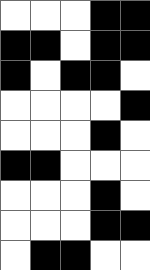[["white", "white", "white", "black", "black"], ["black", "black", "white", "black", "black"], ["black", "white", "black", "black", "white"], ["white", "white", "white", "white", "black"], ["white", "white", "white", "black", "white"], ["black", "black", "white", "white", "white"], ["white", "white", "white", "black", "white"], ["white", "white", "white", "black", "black"], ["white", "black", "black", "white", "white"]]